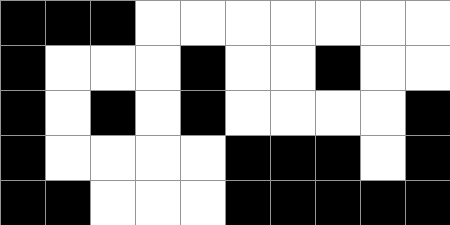[["black", "black", "black", "white", "white", "white", "white", "white", "white", "white"], ["black", "white", "white", "white", "black", "white", "white", "black", "white", "white"], ["black", "white", "black", "white", "black", "white", "white", "white", "white", "black"], ["black", "white", "white", "white", "white", "black", "black", "black", "white", "black"], ["black", "black", "white", "white", "white", "black", "black", "black", "black", "black"]]